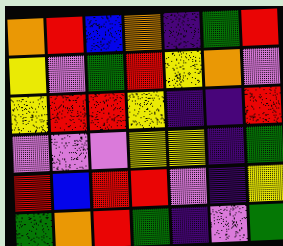[["orange", "red", "blue", "orange", "indigo", "green", "red"], ["yellow", "violet", "green", "red", "yellow", "orange", "violet"], ["yellow", "red", "red", "yellow", "indigo", "indigo", "red"], ["violet", "violet", "violet", "yellow", "yellow", "indigo", "green"], ["red", "blue", "red", "red", "violet", "indigo", "yellow"], ["green", "orange", "red", "green", "indigo", "violet", "green"]]